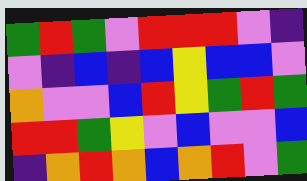[["green", "red", "green", "violet", "red", "red", "red", "violet", "indigo"], ["violet", "indigo", "blue", "indigo", "blue", "yellow", "blue", "blue", "violet"], ["orange", "violet", "violet", "blue", "red", "yellow", "green", "red", "green"], ["red", "red", "green", "yellow", "violet", "blue", "violet", "violet", "blue"], ["indigo", "orange", "red", "orange", "blue", "orange", "red", "violet", "green"]]